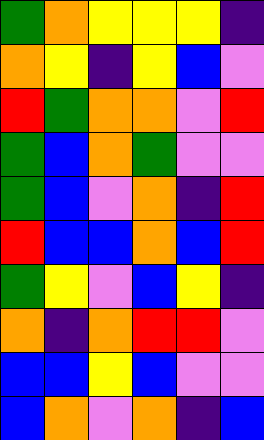[["green", "orange", "yellow", "yellow", "yellow", "indigo"], ["orange", "yellow", "indigo", "yellow", "blue", "violet"], ["red", "green", "orange", "orange", "violet", "red"], ["green", "blue", "orange", "green", "violet", "violet"], ["green", "blue", "violet", "orange", "indigo", "red"], ["red", "blue", "blue", "orange", "blue", "red"], ["green", "yellow", "violet", "blue", "yellow", "indigo"], ["orange", "indigo", "orange", "red", "red", "violet"], ["blue", "blue", "yellow", "blue", "violet", "violet"], ["blue", "orange", "violet", "orange", "indigo", "blue"]]